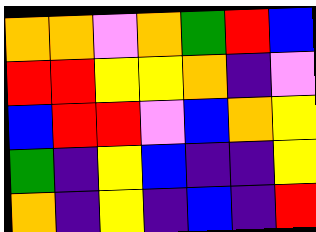[["orange", "orange", "violet", "orange", "green", "red", "blue"], ["red", "red", "yellow", "yellow", "orange", "indigo", "violet"], ["blue", "red", "red", "violet", "blue", "orange", "yellow"], ["green", "indigo", "yellow", "blue", "indigo", "indigo", "yellow"], ["orange", "indigo", "yellow", "indigo", "blue", "indigo", "red"]]